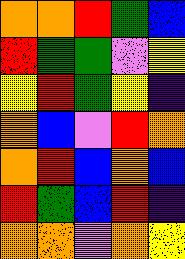[["orange", "orange", "red", "green", "blue"], ["red", "green", "green", "violet", "yellow"], ["yellow", "red", "green", "yellow", "indigo"], ["orange", "blue", "violet", "red", "orange"], ["orange", "red", "blue", "orange", "blue"], ["red", "green", "blue", "red", "indigo"], ["orange", "orange", "violet", "orange", "yellow"]]